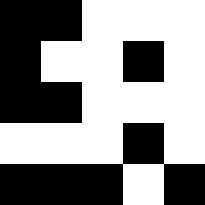[["black", "black", "white", "white", "white"], ["black", "white", "white", "black", "white"], ["black", "black", "white", "white", "white"], ["white", "white", "white", "black", "white"], ["black", "black", "black", "white", "black"]]